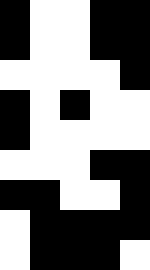[["black", "white", "white", "black", "black"], ["black", "white", "white", "black", "black"], ["white", "white", "white", "white", "black"], ["black", "white", "black", "white", "white"], ["black", "white", "white", "white", "white"], ["white", "white", "white", "black", "black"], ["black", "black", "white", "white", "black"], ["white", "black", "black", "black", "black"], ["white", "black", "black", "black", "white"]]